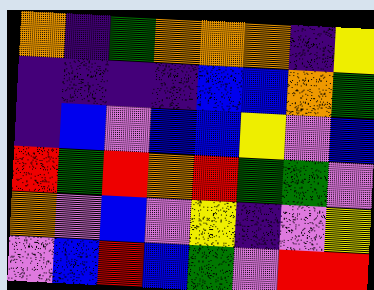[["orange", "indigo", "green", "orange", "orange", "orange", "indigo", "yellow"], ["indigo", "indigo", "indigo", "indigo", "blue", "blue", "orange", "green"], ["indigo", "blue", "violet", "blue", "blue", "yellow", "violet", "blue"], ["red", "green", "red", "orange", "red", "green", "green", "violet"], ["orange", "violet", "blue", "violet", "yellow", "indigo", "violet", "yellow"], ["violet", "blue", "red", "blue", "green", "violet", "red", "red"]]